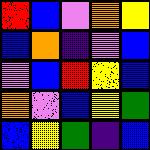[["red", "blue", "violet", "orange", "yellow"], ["blue", "orange", "indigo", "violet", "blue"], ["violet", "blue", "red", "yellow", "blue"], ["orange", "violet", "blue", "yellow", "green"], ["blue", "yellow", "green", "indigo", "blue"]]